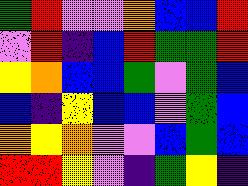[["green", "red", "violet", "violet", "orange", "blue", "blue", "red"], ["violet", "red", "indigo", "blue", "red", "green", "green", "red"], ["yellow", "orange", "blue", "blue", "green", "violet", "green", "blue"], ["blue", "indigo", "yellow", "blue", "blue", "violet", "green", "blue"], ["orange", "yellow", "orange", "violet", "violet", "blue", "green", "blue"], ["red", "red", "yellow", "violet", "indigo", "green", "yellow", "indigo"]]